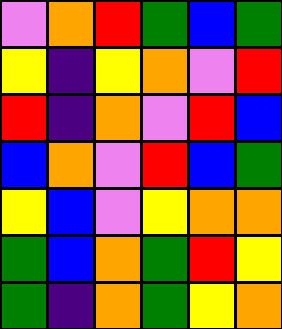[["violet", "orange", "red", "green", "blue", "green"], ["yellow", "indigo", "yellow", "orange", "violet", "red"], ["red", "indigo", "orange", "violet", "red", "blue"], ["blue", "orange", "violet", "red", "blue", "green"], ["yellow", "blue", "violet", "yellow", "orange", "orange"], ["green", "blue", "orange", "green", "red", "yellow"], ["green", "indigo", "orange", "green", "yellow", "orange"]]